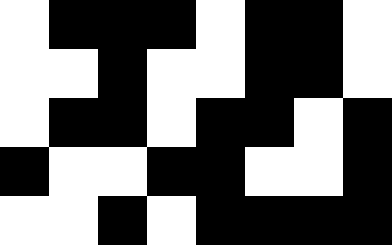[["white", "black", "black", "black", "white", "black", "black", "white"], ["white", "white", "black", "white", "white", "black", "black", "white"], ["white", "black", "black", "white", "black", "black", "white", "black"], ["black", "white", "white", "black", "black", "white", "white", "black"], ["white", "white", "black", "white", "black", "black", "black", "black"]]